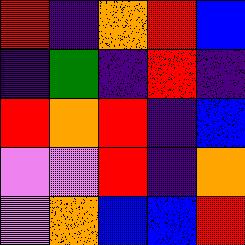[["red", "indigo", "orange", "red", "blue"], ["indigo", "green", "indigo", "red", "indigo"], ["red", "orange", "red", "indigo", "blue"], ["violet", "violet", "red", "indigo", "orange"], ["violet", "orange", "blue", "blue", "red"]]